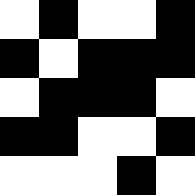[["white", "black", "white", "white", "black"], ["black", "white", "black", "black", "black"], ["white", "black", "black", "black", "white"], ["black", "black", "white", "white", "black"], ["white", "white", "white", "black", "white"]]